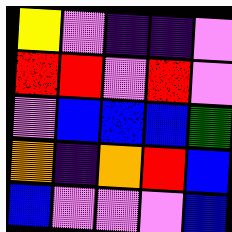[["yellow", "violet", "indigo", "indigo", "violet"], ["red", "red", "violet", "red", "violet"], ["violet", "blue", "blue", "blue", "green"], ["orange", "indigo", "orange", "red", "blue"], ["blue", "violet", "violet", "violet", "blue"]]